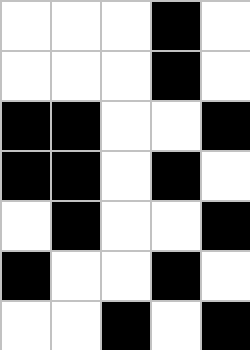[["white", "white", "white", "black", "white"], ["white", "white", "white", "black", "white"], ["black", "black", "white", "white", "black"], ["black", "black", "white", "black", "white"], ["white", "black", "white", "white", "black"], ["black", "white", "white", "black", "white"], ["white", "white", "black", "white", "black"]]